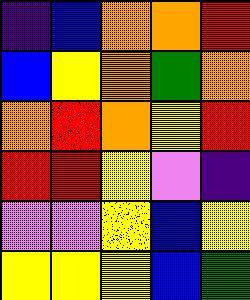[["indigo", "blue", "orange", "orange", "red"], ["blue", "yellow", "orange", "green", "orange"], ["orange", "red", "orange", "yellow", "red"], ["red", "red", "yellow", "violet", "indigo"], ["violet", "violet", "yellow", "blue", "yellow"], ["yellow", "yellow", "yellow", "blue", "green"]]